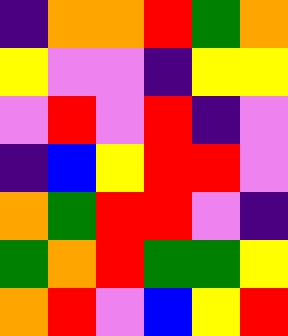[["indigo", "orange", "orange", "red", "green", "orange"], ["yellow", "violet", "violet", "indigo", "yellow", "yellow"], ["violet", "red", "violet", "red", "indigo", "violet"], ["indigo", "blue", "yellow", "red", "red", "violet"], ["orange", "green", "red", "red", "violet", "indigo"], ["green", "orange", "red", "green", "green", "yellow"], ["orange", "red", "violet", "blue", "yellow", "red"]]